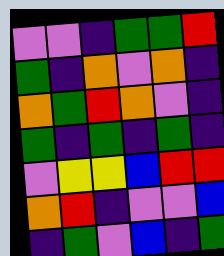[["violet", "violet", "indigo", "green", "green", "red"], ["green", "indigo", "orange", "violet", "orange", "indigo"], ["orange", "green", "red", "orange", "violet", "indigo"], ["green", "indigo", "green", "indigo", "green", "indigo"], ["violet", "yellow", "yellow", "blue", "red", "red"], ["orange", "red", "indigo", "violet", "violet", "blue"], ["indigo", "green", "violet", "blue", "indigo", "green"]]